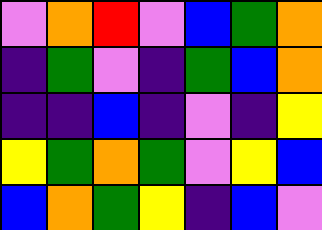[["violet", "orange", "red", "violet", "blue", "green", "orange"], ["indigo", "green", "violet", "indigo", "green", "blue", "orange"], ["indigo", "indigo", "blue", "indigo", "violet", "indigo", "yellow"], ["yellow", "green", "orange", "green", "violet", "yellow", "blue"], ["blue", "orange", "green", "yellow", "indigo", "blue", "violet"]]